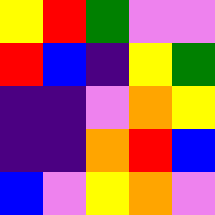[["yellow", "red", "green", "violet", "violet"], ["red", "blue", "indigo", "yellow", "green"], ["indigo", "indigo", "violet", "orange", "yellow"], ["indigo", "indigo", "orange", "red", "blue"], ["blue", "violet", "yellow", "orange", "violet"]]